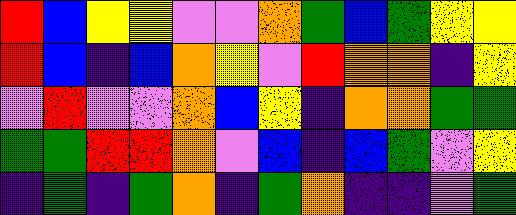[["red", "blue", "yellow", "yellow", "violet", "violet", "orange", "green", "blue", "green", "yellow", "yellow"], ["red", "blue", "indigo", "blue", "orange", "yellow", "violet", "red", "orange", "orange", "indigo", "yellow"], ["violet", "red", "violet", "violet", "orange", "blue", "yellow", "indigo", "orange", "orange", "green", "green"], ["green", "green", "red", "red", "orange", "violet", "blue", "indigo", "blue", "green", "violet", "yellow"], ["indigo", "green", "indigo", "green", "orange", "indigo", "green", "orange", "indigo", "indigo", "violet", "green"]]